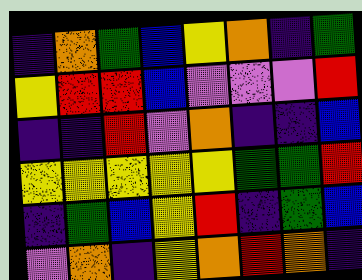[["indigo", "orange", "green", "blue", "yellow", "orange", "indigo", "green"], ["yellow", "red", "red", "blue", "violet", "violet", "violet", "red"], ["indigo", "indigo", "red", "violet", "orange", "indigo", "indigo", "blue"], ["yellow", "yellow", "yellow", "yellow", "yellow", "green", "green", "red"], ["indigo", "green", "blue", "yellow", "red", "indigo", "green", "blue"], ["violet", "orange", "indigo", "yellow", "orange", "red", "orange", "indigo"]]